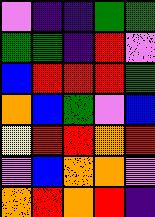[["violet", "indigo", "indigo", "green", "green"], ["green", "green", "indigo", "red", "violet"], ["blue", "red", "red", "red", "green"], ["orange", "blue", "green", "violet", "blue"], ["yellow", "red", "red", "orange", "red"], ["violet", "blue", "orange", "orange", "violet"], ["orange", "red", "orange", "red", "indigo"]]